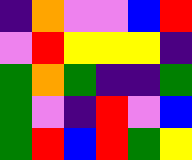[["indigo", "orange", "violet", "violet", "blue", "red"], ["violet", "red", "yellow", "yellow", "yellow", "indigo"], ["green", "orange", "green", "indigo", "indigo", "green"], ["green", "violet", "indigo", "red", "violet", "blue"], ["green", "red", "blue", "red", "green", "yellow"]]